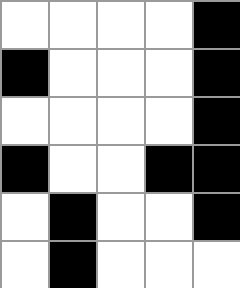[["white", "white", "white", "white", "black"], ["black", "white", "white", "white", "black"], ["white", "white", "white", "white", "black"], ["black", "white", "white", "black", "black"], ["white", "black", "white", "white", "black"], ["white", "black", "white", "white", "white"]]